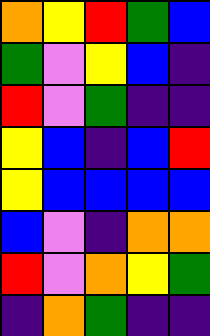[["orange", "yellow", "red", "green", "blue"], ["green", "violet", "yellow", "blue", "indigo"], ["red", "violet", "green", "indigo", "indigo"], ["yellow", "blue", "indigo", "blue", "red"], ["yellow", "blue", "blue", "blue", "blue"], ["blue", "violet", "indigo", "orange", "orange"], ["red", "violet", "orange", "yellow", "green"], ["indigo", "orange", "green", "indigo", "indigo"]]